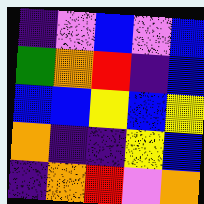[["indigo", "violet", "blue", "violet", "blue"], ["green", "orange", "red", "indigo", "blue"], ["blue", "blue", "yellow", "blue", "yellow"], ["orange", "indigo", "indigo", "yellow", "blue"], ["indigo", "orange", "red", "violet", "orange"]]